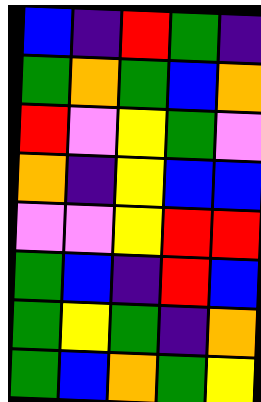[["blue", "indigo", "red", "green", "indigo"], ["green", "orange", "green", "blue", "orange"], ["red", "violet", "yellow", "green", "violet"], ["orange", "indigo", "yellow", "blue", "blue"], ["violet", "violet", "yellow", "red", "red"], ["green", "blue", "indigo", "red", "blue"], ["green", "yellow", "green", "indigo", "orange"], ["green", "blue", "orange", "green", "yellow"]]